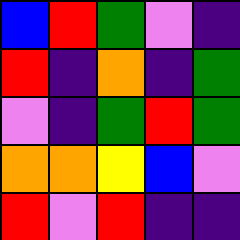[["blue", "red", "green", "violet", "indigo"], ["red", "indigo", "orange", "indigo", "green"], ["violet", "indigo", "green", "red", "green"], ["orange", "orange", "yellow", "blue", "violet"], ["red", "violet", "red", "indigo", "indigo"]]